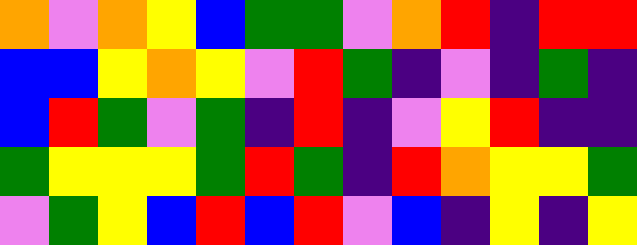[["orange", "violet", "orange", "yellow", "blue", "green", "green", "violet", "orange", "red", "indigo", "red", "red"], ["blue", "blue", "yellow", "orange", "yellow", "violet", "red", "green", "indigo", "violet", "indigo", "green", "indigo"], ["blue", "red", "green", "violet", "green", "indigo", "red", "indigo", "violet", "yellow", "red", "indigo", "indigo"], ["green", "yellow", "yellow", "yellow", "green", "red", "green", "indigo", "red", "orange", "yellow", "yellow", "green"], ["violet", "green", "yellow", "blue", "red", "blue", "red", "violet", "blue", "indigo", "yellow", "indigo", "yellow"]]